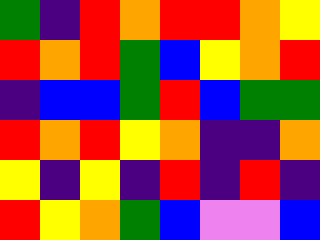[["green", "indigo", "red", "orange", "red", "red", "orange", "yellow"], ["red", "orange", "red", "green", "blue", "yellow", "orange", "red"], ["indigo", "blue", "blue", "green", "red", "blue", "green", "green"], ["red", "orange", "red", "yellow", "orange", "indigo", "indigo", "orange"], ["yellow", "indigo", "yellow", "indigo", "red", "indigo", "red", "indigo"], ["red", "yellow", "orange", "green", "blue", "violet", "violet", "blue"]]